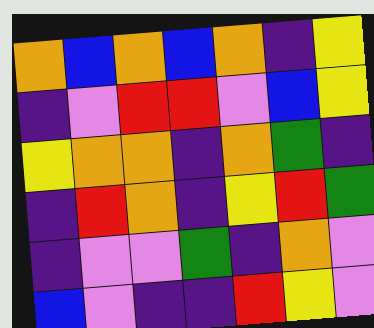[["orange", "blue", "orange", "blue", "orange", "indigo", "yellow"], ["indigo", "violet", "red", "red", "violet", "blue", "yellow"], ["yellow", "orange", "orange", "indigo", "orange", "green", "indigo"], ["indigo", "red", "orange", "indigo", "yellow", "red", "green"], ["indigo", "violet", "violet", "green", "indigo", "orange", "violet"], ["blue", "violet", "indigo", "indigo", "red", "yellow", "violet"]]